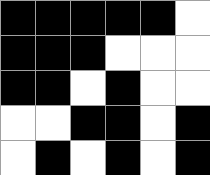[["black", "black", "black", "black", "black", "white"], ["black", "black", "black", "white", "white", "white"], ["black", "black", "white", "black", "white", "white"], ["white", "white", "black", "black", "white", "black"], ["white", "black", "white", "black", "white", "black"]]